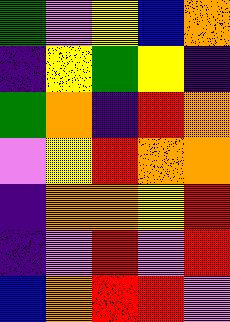[["green", "violet", "yellow", "blue", "orange"], ["indigo", "yellow", "green", "yellow", "indigo"], ["green", "orange", "indigo", "red", "orange"], ["violet", "yellow", "red", "orange", "orange"], ["indigo", "orange", "orange", "yellow", "red"], ["indigo", "violet", "red", "violet", "red"], ["blue", "orange", "red", "red", "violet"]]